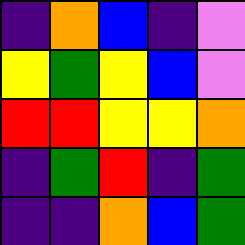[["indigo", "orange", "blue", "indigo", "violet"], ["yellow", "green", "yellow", "blue", "violet"], ["red", "red", "yellow", "yellow", "orange"], ["indigo", "green", "red", "indigo", "green"], ["indigo", "indigo", "orange", "blue", "green"]]